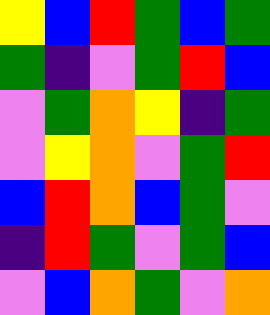[["yellow", "blue", "red", "green", "blue", "green"], ["green", "indigo", "violet", "green", "red", "blue"], ["violet", "green", "orange", "yellow", "indigo", "green"], ["violet", "yellow", "orange", "violet", "green", "red"], ["blue", "red", "orange", "blue", "green", "violet"], ["indigo", "red", "green", "violet", "green", "blue"], ["violet", "blue", "orange", "green", "violet", "orange"]]